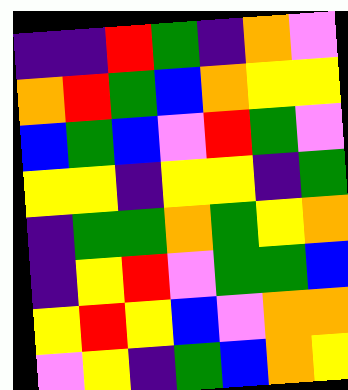[["indigo", "indigo", "red", "green", "indigo", "orange", "violet"], ["orange", "red", "green", "blue", "orange", "yellow", "yellow"], ["blue", "green", "blue", "violet", "red", "green", "violet"], ["yellow", "yellow", "indigo", "yellow", "yellow", "indigo", "green"], ["indigo", "green", "green", "orange", "green", "yellow", "orange"], ["indigo", "yellow", "red", "violet", "green", "green", "blue"], ["yellow", "red", "yellow", "blue", "violet", "orange", "orange"], ["violet", "yellow", "indigo", "green", "blue", "orange", "yellow"]]